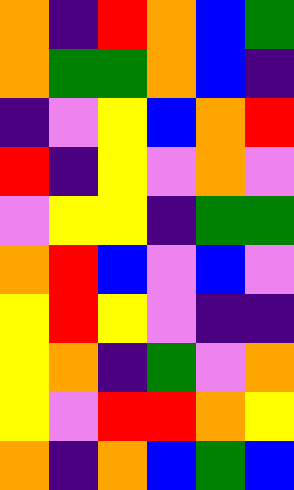[["orange", "indigo", "red", "orange", "blue", "green"], ["orange", "green", "green", "orange", "blue", "indigo"], ["indigo", "violet", "yellow", "blue", "orange", "red"], ["red", "indigo", "yellow", "violet", "orange", "violet"], ["violet", "yellow", "yellow", "indigo", "green", "green"], ["orange", "red", "blue", "violet", "blue", "violet"], ["yellow", "red", "yellow", "violet", "indigo", "indigo"], ["yellow", "orange", "indigo", "green", "violet", "orange"], ["yellow", "violet", "red", "red", "orange", "yellow"], ["orange", "indigo", "orange", "blue", "green", "blue"]]